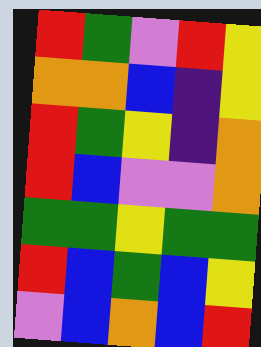[["red", "green", "violet", "red", "yellow"], ["orange", "orange", "blue", "indigo", "yellow"], ["red", "green", "yellow", "indigo", "orange"], ["red", "blue", "violet", "violet", "orange"], ["green", "green", "yellow", "green", "green"], ["red", "blue", "green", "blue", "yellow"], ["violet", "blue", "orange", "blue", "red"]]